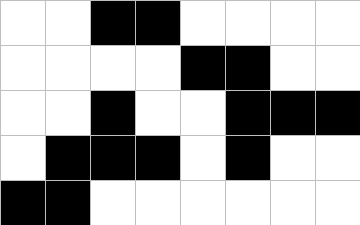[["white", "white", "black", "black", "white", "white", "white", "white"], ["white", "white", "white", "white", "black", "black", "white", "white"], ["white", "white", "black", "white", "white", "black", "black", "black"], ["white", "black", "black", "black", "white", "black", "white", "white"], ["black", "black", "white", "white", "white", "white", "white", "white"]]